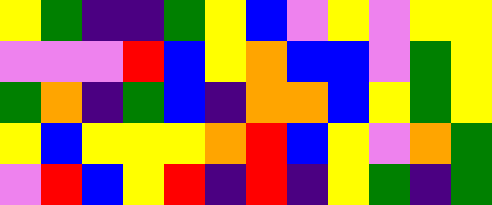[["yellow", "green", "indigo", "indigo", "green", "yellow", "blue", "violet", "yellow", "violet", "yellow", "yellow"], ["violet", "violet", "violet", "red", "blue", "yellow", "orange", "blue", "blue", "violet", "green", "yellow"], ["green", "orange", "indigo", "green", "blue", "indigo", "orange", "orange", "blue", "yellow", "green", "yellow"], ["yellow", "blue", "yellow", "yellow", "yellow", "orange", "red", "blue", "yellow", "violet", "orange", "green"], ["violet", "red", "blue", "yellow", "red", "indigo", "red", "indigo", "yellow", "green", "indigo", "green"]]